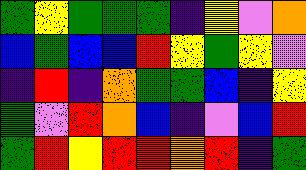[["green", "yellow", "green", "green", "green", "indigo", "yellow", "violet", "orange"], ["blue", "green", "blue", "blue", "red", "yellow", "green", "yellow", "violet"], ["indigo", "red", "indigo", "orange", "green", "green", "blue", "indigo", "yellow"], ["green", "violet", "red", "orange", "blue", "indigo", "violet", "blue", "red"], ["green", "red", "yellow", "red", "red", "orange", "red", "indigo", "green"]]